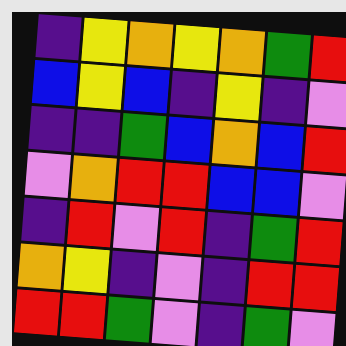[["indigo", "yellow", "orange", "yellow", "orange", "green", "red"], ["blue", "yellow", "blue", "indigo", "yellow", "indigo", "violet"], ["indigo", "indigo", "green", "blue", "orange", "blue", "red"], ["violet", "orange", "red", "red", "blue", "blue", "violet"], ["indigo", "red", "violet", "red", "indigo", "green", "red"], ["orange", "yellow", "indigo", "violet", "indigo", "red", "red"], ["red", "red", "green", "violet", "indigo", "green", "violet"]]